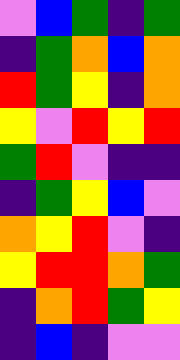[["violet", "blue", "green", "indigo", "green"], ["indigo", "green", "orange", "blue", "orange"], ["red", "green", "yellow", "indigo", "orange"], ["yellow", "violet", "red", "yellow", "red"], ["green", "red", "violet", "indigo", "indigo"], ["indigo", "green", "yellow", "blue", "violet"], ["orange", "yellow", "red", "violet", "indigo"], ["yellow", "red", "red", "orange", "green"], ["indigo", "orange", "red", "green", "yellow"], ["indigo", "blue", "indigo", "violet", "violet"]]